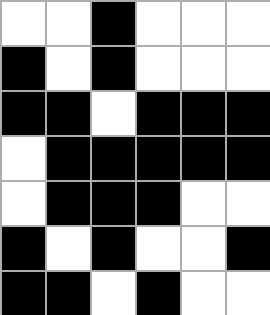[["white", "white", "black", "white", "white", "white"], ["black", "white", "black", "white", "white", "white"], ["black", "black", "white", "black", "black", "black"], ["white", "black", "black", "black", "black", "black"], ["white", "black", "black", "black", "white", "white"], ["black", "white", "black", "white", "white", "black"], ["black", "black", "white", "black", "white", "white"]]